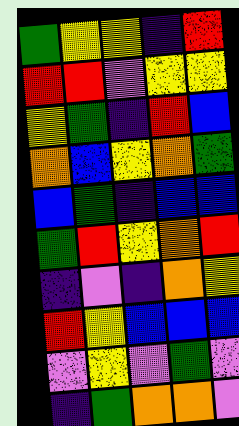[["green", "yellow", "yellow", "indigo", "red"], ["red", "red", "violet", "yellow", "yellow"], ["yellow", "green", "indigo", "red", "blue"], ["orange", "blue", "yellow", "orange", "green"], ["blue", "green", "indigo", "blue", "blue"], ["green", "red", "yellow", "orange", "red"], ["indigo", "violet", "indigo", "orange", "yellow"], ["red", "yellow", "blue", "blue", "blue"], ["violet", "yellow", "violet", "green", "violet"], ["indigo", "green", "orange", "orange", "violet"]]